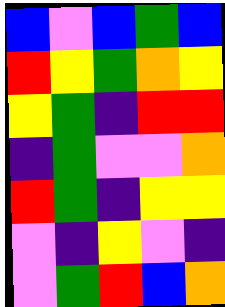[["blue", "violet", "blue", "green", "blue"], ["red", "yellow", "green", "orange", "yellow"], ["yellow", "green", "indigo", "red", "red"], ["indigo", "green", "violet", "violet", "orange"], ["red", "green", "indigo", "yellow", "yellow"], ["violet", "indigo", "yellow", "violet", "indigo"], ["violet", "green", "red", "blue", "orange"]]